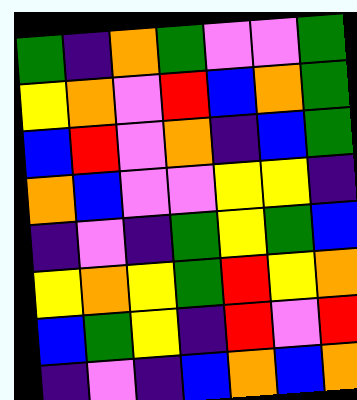[["green", "indigo", "orange", "green", "violet", "violet", "green"], ["yellow", "orange", "violet", "red", "blue", "orange", "green"], ["blue", "red", "violet", "orange", "indigo", "blue", "green"], ["orange", "blue", "violet", "violet", "yellow", "yellow", "indigo"], ["indigo", "violet", "indigo", "green", "yellow", "green", "blue"], ["yellow", "orange", "yellow", "green", "red", "yellow", "orange"], ["blue", "green", "yellow", "indigo", "red", "violet", "red"], ["indigo", "violet", "indigo", "blue", "orange", "blue", "orange"]]